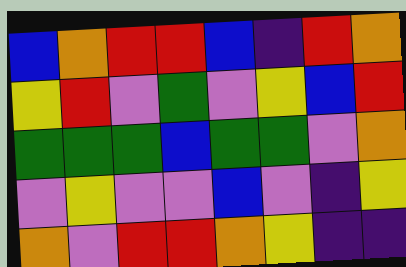[["blue", "orange", "red", "red", "blue", "indigo", "red", "orange"], ["yellow", "red", "violet", "green", "violet", "yellow", "blue", "red"], ["green", "green", "green", "blue", "green", "green", "violet", "orange"], ["violet", "yellow", "violet", "violet", "blue", "violet", "indigo", "yellow"], ["orange", "violet", "red", "red", "orange", "yellow", "indigo", "indigo"]]